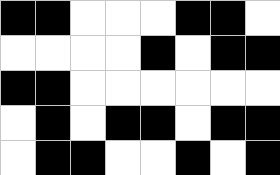[["black", "black", "white", "white", "white", "black", "black", "white"], ["white", "white", "white", "white", "black", "white", "black", "black"], ["black", "black", "white", "white", "white", "white", "white", "white"], ["white", "black", "white", "black", "black", "white", "black", "black"], ["white", "black", "black", "white", "white", "black", "white", "black"]]